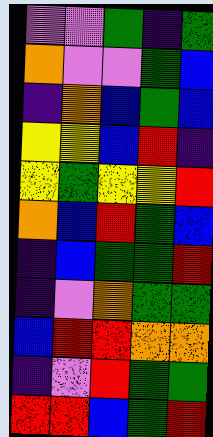[["violet", "violet", "green", "indigo", "green"], ["orange", "violet", "violet", "green", "blue"], ["indigo", "orange", "blue", "green", "blue"], ["yellow", "yellow", "blue", "red", "indigo"], ["yellow", "green", "yellow", "yellow", "red"], ["orange", "blue", "red", "green", "blue"], ["indigo", "blue", "green", "green", "red"], ["indigo", "violet", "orange", "green", "green"], ["blue", "red", "red", "orange", "orange"], ["indigo", "violet", "red", "green", "green"], ["red", "red", "blue", "green", "red"]]